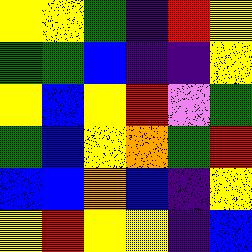[["yellow", "yellow", "green", "indigo", "red", "yellow"], ["green", "green", "blue", "indigo", "indigo", "yellow"], ["yellow", "blue", "yellow", "red", "violet", "green"], ["green", "blue", "yellow", "orange", "green", "red"], ["blue", "blue", "orange", "blue", "indigo", "yellow"], ["yellow", "red", "yellow", "yellow", "indigo", "blue"]]